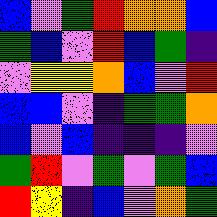[["blue", "violet", "green", "red", "orange", "orange", "blue"], ["green", "blue", "violet", "red", "blue", "green", "indigo"], ["violet", "yellow", "yellow", "orange", "blue", "violet", "red"], ["blue", "blue", "violet", "indigo", "green", "green", "orange"], ["blue", "violet", "blue", "indigo", "indigo", "indigo", "violet"], ["green", "red", "violet", "green", "violet", "green", "blue"], ["red", "yellow", "indigo", "blue", "violet", "orange", "green"]]